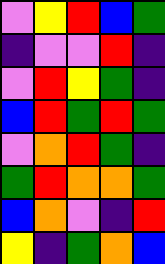[["violet", "yellow", "red", "blue", "green"], ["indigo", "violet", "violet", "red", "indigo"], ["violet", "red", "yellow", "green", "indigo"], ["blue", "red", "green", "red", "green"], ["violet", "orange", "red", "green", "indigo"], ["green", "red", "orange", "orange", "green"], ["blue", "orange", "violet", "indigo", "red"], ["yellow", "indigo", "green", "orange", "blue"]]